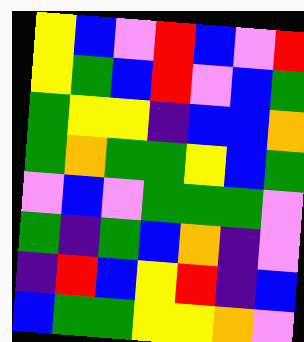[["yellow", "blue", "violet", "red", "blue", "violet", "red"], ["yellow", "green", "blue", "red", "violet", "blue", "green"], ["green", "yellow", "yellow", "indigo", "blue", "blue", "orange"], ["green", "orange", "green", "green", "yellow", "blue", "green"], ["violet", "blue", "violet", "green", "green", "green", "violet"], ["green", "indigo", "green", "blue", "orange", "indigo", "violet"], ["indigo", "red", "blue", "yellow", "red", "indigo", "blue"], ["blue", "green", "green", "yellow", "yellow", "orange", "violet"]]